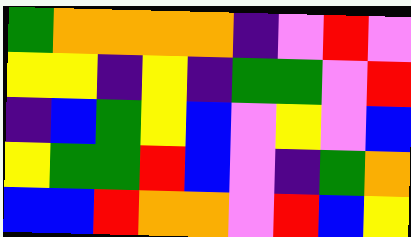[["green", "orange", "orange", "orange", "orange", "indigo", "violet", "red", "violet"], ["yellow", "yellow", "indigo", "yellow", "indigo", "green", "green", "violet", "red"], ["indigo", "blue", "green", "yellow", "blue", "violet", "yellow", "violet", "blue"], ["yellow", "green", "green", "red", "blue", "violet", "indigo", "green", "orange"], ["blue", "blue", "red", "orange", "orange", "violet", "red", "blue", "yellow"]]